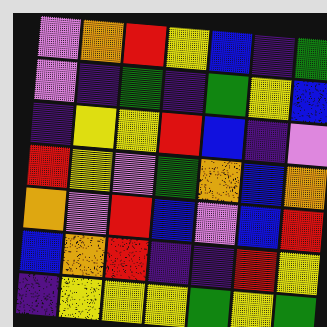[["violet", "orange", "red", "yellow", "blue", "indigo", "green"], ["violet", "indigo", "green", "indigo", "green", "yellow", "blue"], ["indigo", "yellow", "yellow", "red", "blue", "indigo", "violet"], ["red", "yellow", "violet", "green", "orange", "blue", "orange"], ["orange", "violet", "red", "blue", "violet", "blue", "red"], ["blue", "orange", "red", "indigo", "indigo", "red", "yellow"], ["indigo", "yellow", "yellow", "yellow", "green", "yellow", "green"]]